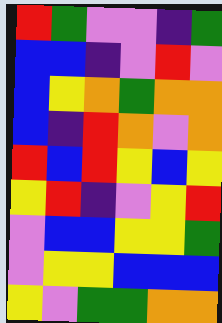[["red", "green", "violet", "violet", "indigo", "green"], ["blue", "blue", "indigo", "violet", "red", "violet"], ["blue", "yellow", "orange", "green", "orange", "orange"], ["blue", "indigo", "red", "orange", "violet", "orange"], ["red", "blue", "red", "yellow", "blue", "yellow"], ["yellow", "red", "indigo", "violet", "yellow", "red"], ["violet", "blue", "blue", "yellow", "yellow", "green"], ["violet", "yellow", "yellow", "blue", "blue", "blue"], ["yellow", "violet", "green", "green", "orange", "orange"]]